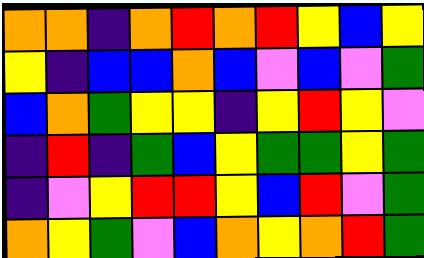[["orange", "orange", "indigo", "orange", "red", "orange", "red", "yellow", "blue", "yellow"], ["yellow", "indigo", "blue", "blue", "orange", "blue", "violet", "blue", "violet", "green"], ["blue", "orange", "green", "yellow", "yellow", "indigo", "yellow", "red", "yellow", "violet"], ["indigo", "red", "indigo", "green", "blue", "yellow", "green", "green", "yellow", "green"], ["indigo", "violet", "yellow", "red", "red", "yellow", "blue", "red", "violet", "green"], ["orange", "yellow", "green", "violet", "blue", "orange", "yellow", "orange", "red", "green"]]